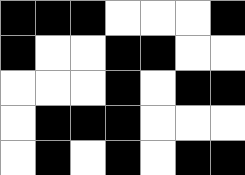[["black", "black", "black", "white", "white", "white", "black"], ["black", "white", "white", "black", "black", "white", "white"], ["white", "white", "white", "black", "white", "black", "black"], ["white", "black", "black", "black", "white", "white", "white"], ["white", "black", "white", "black", "white", "black", "black"]]